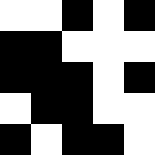[["white", "white", "black", "white", "black"], ["black", "black", "white", "white", "white"], ["black", "black", "black", "white", "black"], ["white", "black", "black", "white", "white"], ["black", "white", "black", "black", "white"]]